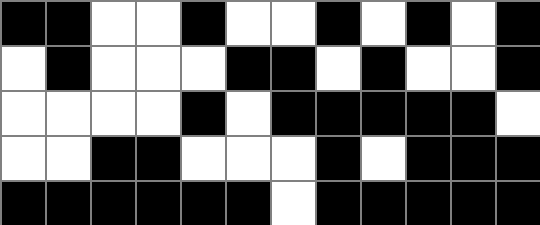[["black", "black", "white", "white", "black", "white", "white", "black", "white", "black", "white", "black"], ["white", "black", "white", "white", "white", "black", "black", "white", "black", "white", "white", "black"], ["white", "white", "white", "white", "black", "white", "black", "black", "black", "black", "black", "white"], ["white", "white", "black", "black", "white", "white", "white", "black", "white", "black", "black", "black"], ["black", "black", "black", "black", "black", "black", "white", "black", "black", "black", "black", "black"]]